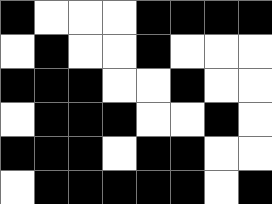[["black", "white", "white", "white", "black", "black", "black", "black"], ["white", "black", "white", "white", "black", "white", "white", "white"], ["black", "black", "black", "white", "white", "black", "white", "white"], ["white", "black", "black", "black", "white", "white", "black", "white"], ["black", "black", "black", "white", "black", "black", "white", "white"], ["white", "black", "black", "black", "black", "black", "white", "black"]]